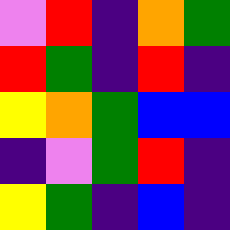[["violet", "red", "indigo", "orange", "green"], ["red", "green", "indigo", "red", "indigo"], ["yellow", "orange", "green", "blue", "blue"], ["indigo", "violet", "green", "red", "indigo"], ["yellow", "green", "indigo", "blue", "indigo"]]